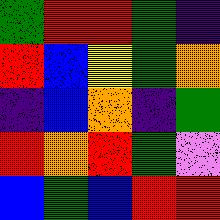[["green", "red", "red", "green", "indigo"], ["red", "blue", "yellow", "green", "orange"], ["indigo", "blue", "orange", "indigo", "green"], ["red", "orange", "red", "green", "violet"], ["blue", "green", "blue", "red", "red"]]